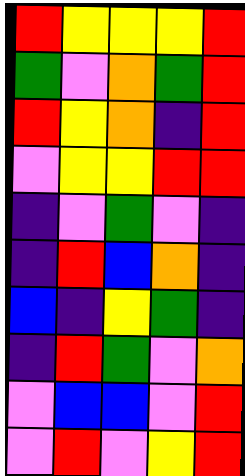[["red", "yellow", "yellow", "yellow", "red"], ["green", "violet", "orange", "green", "red"], ["red", "yellow", "orange", "indigo", "red"], ["violet", "yellow", "yellow", "red", "red"], ["indigo", "violet", "green", "violet", "indigo"], ["indigo", "red", "blue", "orange", "indigo"], ["blue", "indigo", "yellow", "green", "indigo"], ["indigo", "red", "green", "violet", "orange"], ["violet", "blue", "blue", "violet", "red"], ["violet", "red", "violet", "yellow", "red"]]